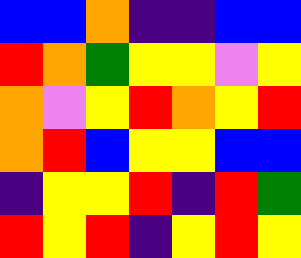[["blue", "blue", "orange", "indigo", "indigo", "blue", "blue"], ["red", "orange", "green", "yellow", "yellow", "violet", "yellow"], ["orange", "violet", "yellow", "red", "orange", "yellow", "red"], ["orange", "red", "blue", "yellow", "yellow", "blue", "blue"], ["indigo", "yellow", "yellow", "red", "indigo", "red", "green"], ["red", "yellow", "red", "indigo", "yellow", "red", "yellow"]]